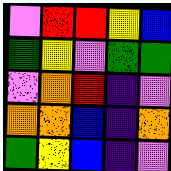[["violet", "red", "red", "yellow", "blue"], ["green", "yellow", "violet", "green", "green"], ["violet", "orange", "red", "indigo", "violet"], ["orange", "orange", "blue", "indigo", "orange"], ["green", "yellow", "blue", "indigo", "violet"]]